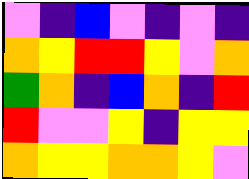[["violet", "indigo", "blue", "violet", "indigo", "violet", "indigo"], ["orange", "yellow", "red", "red", "yellow", "violet", "orange"], ["green", "orange", "indigo", "blue", "orange", "indigo", "red"], ["red", "violet", "violet", "yellow", "indigo", "yellow", "yellow"], ["orange", "yellow", "yellow", "orange", "orange", "yellow", "violet"]]